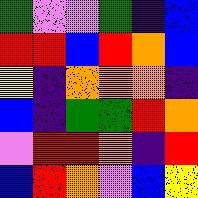[["green", "violet", "violet", "green", "indigo", "blue"], ["red", "red", "blue", "red", "orange", "blue"], ["yellow", "indigo", "orange", "orange", "orange", "indigo"], ["blue", "indigo", "green", "green", "red", "orange"], ["violet", "red", "red", "orange", "indigo", "red"], ["blue", "red", "orange", "violet", "blue", "yellow"]]